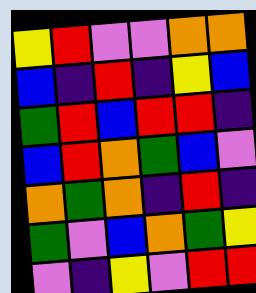[["yellow", "red", "violet", "violet", "orange", "orange"], ["blue", "indigo", "red", "indigo", "yellow", "blue"], ["green", "red", "blue", "red", "red", "indigo"], ["blue", "red", "orange", "green", "blue", "violet"], ["orange", "green", "orange", "indigo", "red", "indigo"], ["green", "violet", "blue", "orange", "green", "yellow"], ["violet", "indigo", "yellow", "violet", "red", "red"]]